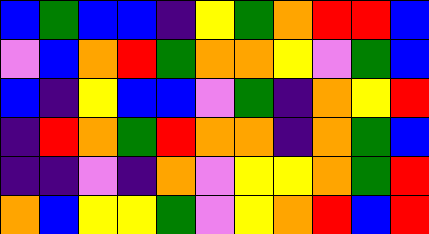[["blue", "green", "blue", "blue", "indigo", "yellow", "green", "orange", "red", "red", "blue"], ["violet", "blue", "orange", "red", "green", "orange", "orange", "yellow", "violet", "green", "blue"], ["blue", "indigo", "yellow", "blue", "blue", "violet", "green", "indigo", "orange", "yellow", "red"], ["indigo", "red", "orange", "green", "red", "orange", "orange", "indigo", "orange", "green", "blue"], ["indigo", "indigo", "violet", "indigo", "orange", "violet", "yellow", "yellow", "orange", "green", "red"], ["orange", "blue", "yellow", "yellow", "green", "violet", "yellow", "orange", "red", "blue", "red"]]